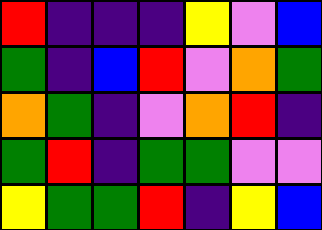[["red", "indigo", "indigo", "indigo", "yellow", "violet", "blue"], ["green", "indigo", "blue", "red", "violet", "orange", "green"], ["orange", "green", "indigo", "violet", "orange", "red", "indigo"], ["green", "red", "indigo", "green", "green", "violet", "violet"], ["yellow", "green", "green", "red", "indigo", "yellow", "blue"]]